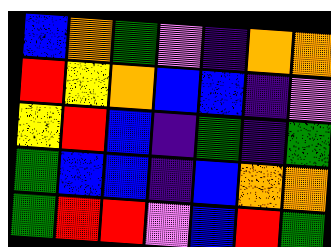[["blue", "orange", "green", "violet", "indigo", "orange", "orange"], ["red", "yellow", "orange", "blue", "blue", "indigo", "violet"], ["yellow", "red", "blue", "indigo", "green", "indigo", "green"], ["green", "blue", "blue", "indigo", "blue", "orange", "orange"], ["green", "red", "red", "violet", "blue", "red", "green"]]